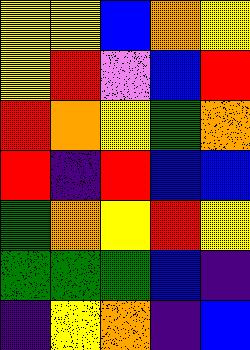[["yellow", "yellow", "blue", "orange", "yellow"], ["yellow", "red", "violet", "blue", "red"], ["red", "orange", "yellow", "green", "orange"], ["red", "indigo", "red", "blue", "blue"], ["green", "orange", "yellow", "red", "yellow"], ["green", "green", "green", "blue", "indigo"], ["indigo", "yellow", "orange", "indigo", "blue"]]